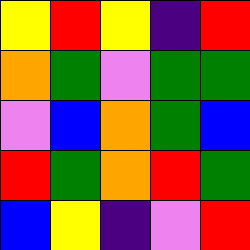[["yellow", "red", "yellow", "indigo", "red"], ["orange", "green", "violet", "green", "green"], ["violet", "blue", "orange", "green", "blue"], ["red", "green", "orange", "red", "green"], ["blue", "yellow", "indigo", "violet", "red"]]